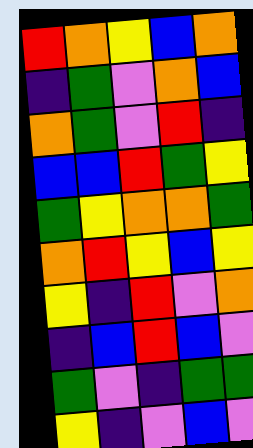[["red", "orange", "yellow", "blue", "orange"], ["indigo", "green", "violet", "orange", "blue"], ["orange", "green", "violet", "red", "indigo"], ["blue", "blue", "red", "green", "yellow"], ["green", "yellow", "orange", "orange", "green"], ["orange", "red", "yellow", "blue", "yellow"], ["yellow", "indigo", "red", "violet", "orange"], ["indigo", "blue", "red", "blue", "violet"], ["green", "violet", "indigo", "green", "green"], ["yellow", "indigo", "violet", "blue", "violet"]]